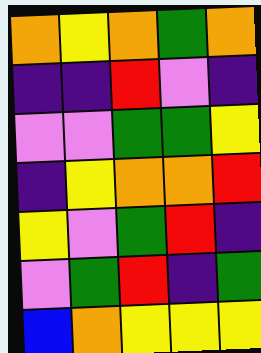[["orange", "yellow", "orange", "green", "orange"], ["indigo", "indigo", "red", "violet", "indigo"], ["violet", "violet", "green", "green", "yellow"], ["indigo", "yellow", "orange", "orange", "red"], ["yellow", "violet", "green", "red", "indigo"], ["violet", "green", "red", "indigo", "green"], ["blue", "orange", "yellow", "yellow", "yellow"]]